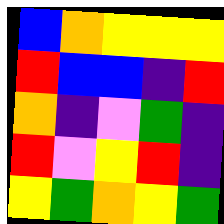[["blue", "orange", "yellow", "yellow", "yellow"], ["red", "blue", "blue", "indigo", "red"], ["orange", "indigo", "violet", "green", "indigo"], ["red", "violet", "yellow", "red", "indigo"], ["yellow", "green", "orange", "yellow", "green"]]